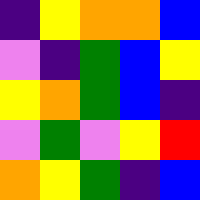[["indigo", "yellow", "orange", "orange", "blue"], ["violet", "indigo", "green", "blue", "yellow"], ["yellow", "orange", "green", "blue", "indigo"], ["violet", "green", "violet", "yellow", "red"], ["orange", "yellow", "green", "indigo", "blue"]]